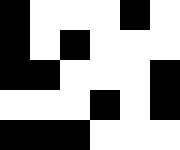[["black", "white", "white", "white", "black", "white"], ["black", "white", "black", "white", "white", "white"], ["black", "black", "white", "white", "white", "black"], ["white", "white", "white", "black", "white", "black"], ["black", "black", "black", "white", "white", "white"]]